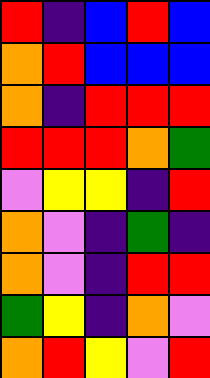[["red", "indigo", "blue", "red", "blue"], ["orange", "red", "blue", "blue", "blue"], ["orange", "indigo", "red", "red", "red"], ["red", "red", "red", "orange", "green"], ["violet", "yellow", "yellow", "indigo", "red"], ["orange", "violet", "indigo", "green", "indigo"], ["orange", "violet", "indigo", "red", "red"], ["green", "yellow", "indigo", "orange", "violet"], ["orange", "red", "yellow", "violet", "red"]]